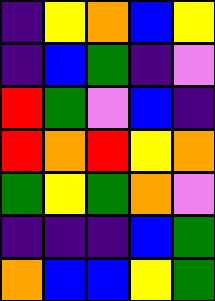[["indigo", "yellow", "orange", "blue", "yellow"], ["indigo", "blue", "green", "indigo", "violet"], ["red", "green", "violet", "blue", "indigo"], ["red", "orange", "red", "yellow", "orange"], ["green", "yellow", "green", "orange", "violet"], ["indigo", "indigo", "indigo", "blue", "green"], ["orange", "blue", "blue", "yellow", "green"]]